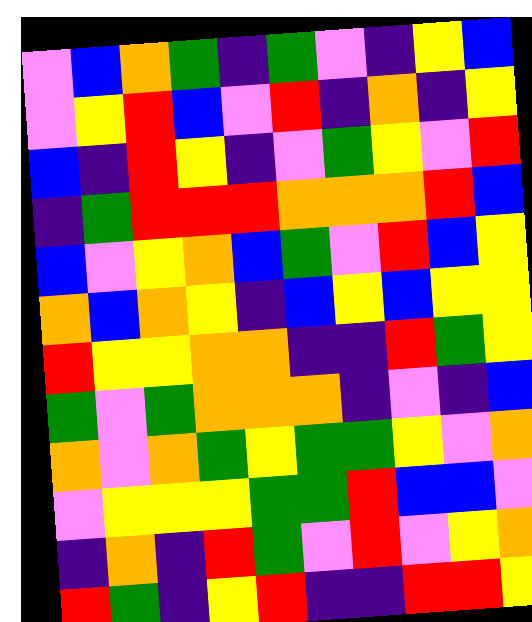[["violet", "blue", "orange", "green", "indigo", "green", "violet", "indigo", "yellow", "blue"], ["violet", "yellow", "red", "blue", "violet", "red", "indigo", "orange", "indigo", "yellow"], ["blue", "indigo", "red", "yellow", "indigo", "violet", "green", "yellow", "violet", "red"], ["indigo", "green", "red", "red", "red", "orange", "orange", "orange", "red", "blue"], ["blue", "violet", "yellow", "orange", "blue", "green", "violet", "red", "blue", "yellow"], ["orange", "blue", "orange", "yellow", "indigo", "blue", "yellow", "blue", "yellow", "yellow"], ["red", "yellow", "yellow", "orange", "orange", "indigo", "indigo", "red", "green", "yellow"], ["green", "violet", "green", "orange", "orange", "orange", "indigo", "violet", "indigo", "blue"], ["orange", "violet", "orange", "green", "yellow", "green", "green", "yellow", "violet", "orange"], ["violet", "yellow", "yellow", "yellow", "green", "green", "red", "blue", "blue", "violet"], ["indigo", "orange", "indigo", "red", "green", "violet", "red", "violet", "yellow", "orange"], ["red", "green", "indigo", "yellow", "red", "indigo", "indigo", "red", "red", "yellow"]]